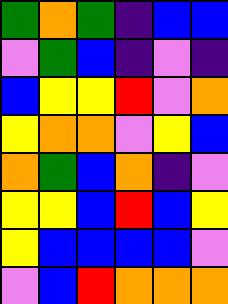[["green", "orange", "green", "indigo", "blue", "blue"], ["violet", "green", "blue", "indigo", "violet", "indigo"], ["blue", "yellow", "yellow", "red", "violet", "orange"], ["yellow", "orange", "orange", "violet", "yellow", "blue"], ["orange", "green", "blue", "orange", "indigo", "violet"], ["yellow", "yellow", "blue", "red", "blue", "yellow"], ["yellow", "blue", "blue", "blue", "blue", "violet"], ["violet", "blue", "red", "orange", "orange", "orange"]]